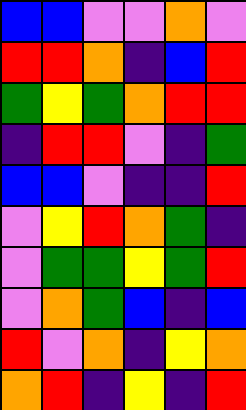[["blue", "blue", "violet", "violet", "orange", "violet"], ["red", "red", "orange", "indigo", "blue", "red"], ["green", "yellow", "green", "orange", "red", "red"], ["indigo", "red", "red", "violet", "indigo", "green"], ["blue", "blue", "violet", "indigo", "indigo", "red"], ["violet", "yellow", "red", "orange", "green", "indigo"], ["violet", "green", "green", "yellow", "green", "red"], ["violet", "orange", "green", "blue", "indigo", "blue"], ["red", "violet", "orange", "indigo", "yellow", "orange"], ["orange", "red", "indigo", "yellow", "indigo", "red"]]